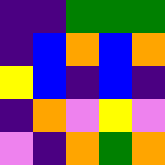[["indigo", "indigo", "green", "green", "green"], ["indigo", "blue", "orange", "blue", "orange"], ["yellow", "blue", "indigo", "blue", "indigo"], ["indigo", "orange", "violet", "yellow", "violet"], ["violet", "indigo", "orange", "green", "orange"]]